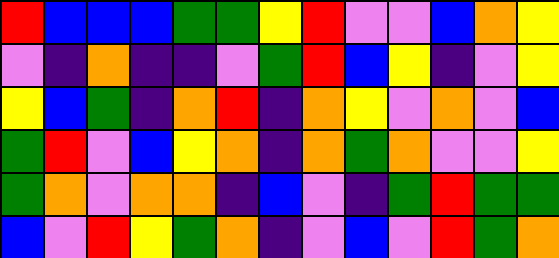[["red", "blue", "blue", "blue", "green", "green", "yellow", "red", "violet", "violet", "blue", "orange", "yellow"], ["violet", "indigo", "orange", "indigo", "indigo", "violet", "green", "red", "blue", "yellow", "indigo", "violet", "yellow"], ["yellow", "blue", "green", "indigo", "orange", "red", "indigo", "orange", "yellow", "violet", "orange", "violet", "blue"], ["green", "red", "violet", "blue", "yellow", "orange", "indigo", "orange", "green", "orange", "violet", "violet", "yellow"], ["green", "orange", "violet", "orange", "orange", "indigo", "blue", "violet", "indigo", "green", "red", "green", "green"], ["blue", "violet", "red", "yellow", "green", "orange", "indigo", "violet", "blue", "violet", "red", "green", "orange"]]